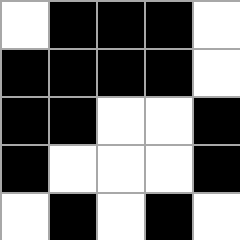[["white", "black", "black", "black", "white"], ["black", "black", "black", "black", "white"], ["black", "black", "white", "white", "black"], ["black", "white", "white", "white", "black"], ["white", "black", "white", "black", "white"]]